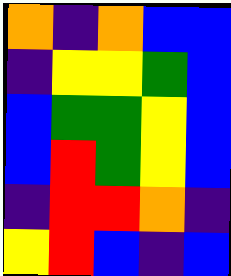[["orange", "indigo", "orange", "blue", "blue"], ["indigo", "yellow", "yellow", "green", "blue"], ["blue", "green", "green", "yellow", "blue"], ["blue", "red", "green", "yellow", "blue"], ["indigo", "red", "red", "orange", "indigo"], ["yellow", "red", "blue", "indigo", "blue"]]